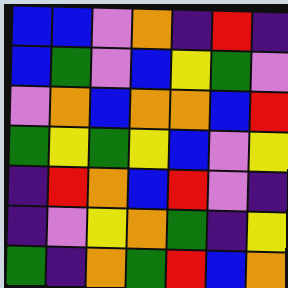[["blue", "blue", "violet", "orange", "indigo", "red", "indigo"], ["blue", "green", "violet", "blue", "yellow", "green", "violet"], ["violet", "orange", "blue", "orange", "orange", "blue", "red"], ["green", "yellow", "green", "yellow", "blue", "violet", "yellow"], ["indigo", "red", "orange", "blue", "red", "violet", "indigo"], ["indigo", "violet", "yellow", "orange", "green", "indigo", "yellow"], ["green", "indigo", "orange", "green", "red", "blue", "orange"]]